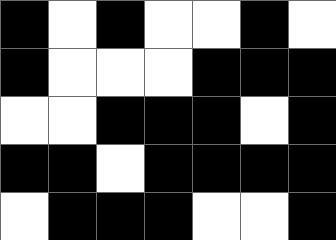[["black", "white", "black", "white", "white", "black", "white"], ["black", "white", "white", "white", "black", "black", "black"], ["white", "white", "black", "black", "black", "white", "black"], ["black", "black", "white", "black", "black", "black", "black"], ["white", "black", "black", "black", "white", "white", "black"]]